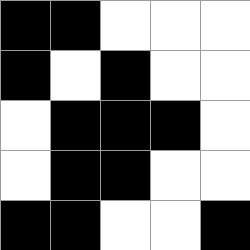[["black", "black", "white", "white", "white"], ["black", "white", "black", "white", "white"], ["white", "black", "black", "black", "white"], ["white", "black", "black", "white", "white"], ["black", "black", "white", "white", "black"]]